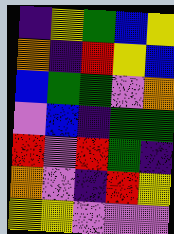[["indigo", "yellow", "green", "blue", "yellow"], ["orange", "indigo", "red", "yellow", "blue"], ["blue", "green", "green", "violet", "orange"], ["violet", "blue", "indigo", "green", "green"], ["red", "violet", "red", "green", "indigo"], ["orange", "violet", "indigo", "red", "yellow"], ["yellow", "yellow", "violet", "violet", "violet"]]